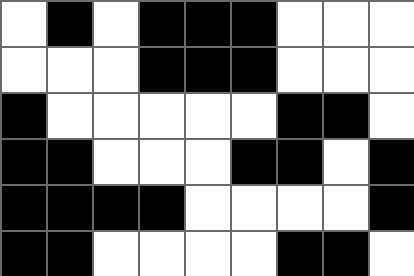[["white", "black", "white", "black", "black", "black", "white", "white", "white"], ["white", "white", "white", "black", "black", "black", "white", "white", "white"], ["black", "white", "white", "white", "white", "white", "black", "black", "white"], ["black", "black", "white", "white", "white", "black", "black", "white", "black"], ["black", "black", "black", "black", "white", "white", "white", "white", "black"], ["black", "black", "white", "white", "white", "white", "black", "black", "white"]]